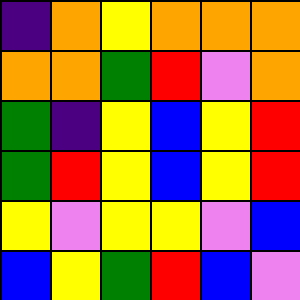[["indigo", "orange", "yellow", "orange", "orange", "orange"], ["orange", "orange", "green", "red", "violet", "orange"], ["green", "indigo", "yellow", "blue", "yellow", "red"], ["green", "red", "yellow", "blue", "yellow", "red"], ["yellow", "violet", "yellow", "yellow", "violet", "blue"], ["blue", "yellow", "green", "red", "blue", "violet"]]